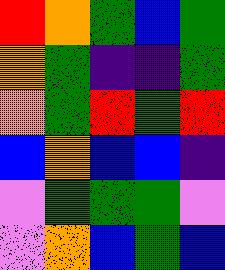[["red", "orange", "green", "blue", "green"], ["orange", "green", "indigo", "indigo", "green"], ["orange", "green", "red", "green", "red"], ["blue", "orange", "blue", "blue", "indigo"], ["violet", "green", "green", "green", "violet"], ["violet", "orange", "blue", "green", "blue"]]